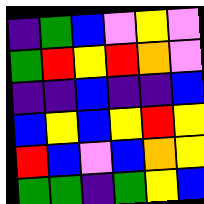[["indigo", "green", "blue", "violet", "yellow", "violet"], ["green", "red", "yellow", "red", "orange", "violet"], ["indigo", "indigo", "blue", "indigo", "indigo", "blue"], ["blue", "yellow", "blue", "yellow", "red", "yellow"], ["red", "blue", "violet", "blue", "orange", "yellow"], ["green", "green", "indigo", "green", "yellow", "blue"]]